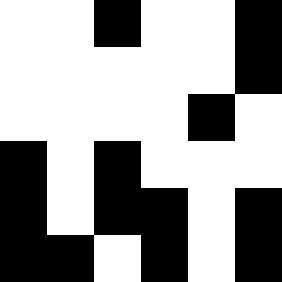[["white", "white", "black", "white", "white", "black"], ["white", "white", "white", "white", "white", "black"], ["white", "white", "white", "white", "black", "white"], ["black", "white", "black", "white", "white", "white"], ["black", "white", "black", "black", "white", "black"], ["black", "black", "white", "black", "white", "black"]]